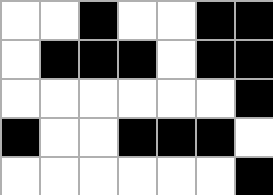[["white", "white", "black", "white", "white", "black", "black"], ["white", "black", "black", "black", "white", "black", "black"], ["white", "white", "white", "white", "white", "white", "black"], ["black", "white", "white", "black", "black", "black", "white"], ["white", "white", "white", "white", "white", "white", "black"]]